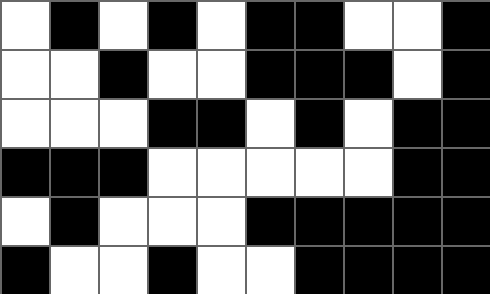[["white", "black", "white", "black", "white", "black", "black", "white", "white", "black"], ["white", "white", "black", "white", "white", "black", "black", "black", "white", "black"], ["white", "white", "white", "black", "black", "white", "black", "white", "black", "black"], ["black", "black", "black", "white", "white", "white", "white", "white", "black", "black"], ["white", "black", "white", "white", "white", "black", "black", "black", "black", "black"], ["black", "white", "white", "black", "white", "white", "black", "black", "black", "black"]]